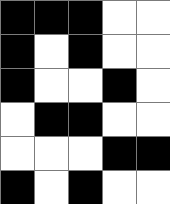[["black", "black", "black", "white", "white"], ["black", "white", "black", "white", "white"], ["black", "white", "white", "black", "white"], ["white", "black", "black", "white", "white"], ["white", "white", "white", "black", "black"], ["black", "white", "black", "white", "white"]]